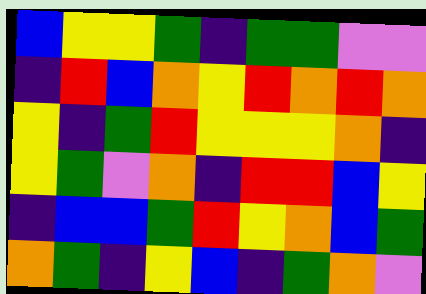[["blue", "yellow", "yellow", "green", "indigo", "green", "green", "violet", "violet"], ["indigo", "red", "blue", "orange", "yellow", "red", "orange", "red", "orange"], ["yellow", "indigo", "green", "red", "yellow", "yellow", "yellow", "orange", "indigo"], ["yellow", "green", "violet", "orange", "indigo", "red", "red", "blue", "yellow"], ["indigo", "blue", "blue", "green", "red", "yellow", "orange", "blue", "green"], ["orange", "green", "indigo", "yellow", "blue", "indigo", "green", "orange", "violet"]]